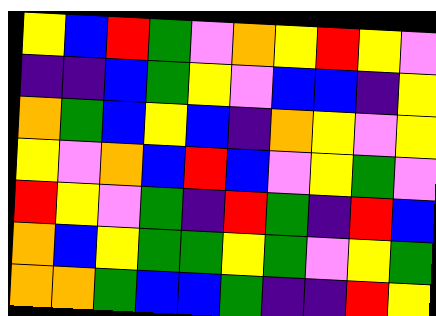[["yellow", "blue", "red", "green", "violet", "orange", "yellow", "red", "yellow", "violet"], ["indigo", "indigo", "blue", "green", "yellow", "violet", "blue", "blue", "indigo", "yellow"], ["orange", "green", "blue", "yellow", "blue", "indigo", "orange", "yellow", "violet", "yellow"], ["yellow", "violet", "orange", "blue", "red", "blue", "violet", "yellow", "green", "violet"], ["red", "yellow", "violet", "green", "indigo", "red", "green", "indigo", "red", "blue"], ["orange", "blue", "yellow", "green", "green", "yellow", "green", "violet", "yellow", "green"], ["orange", "orange", "green", "blue", "blue", "green", "indigo", "indigo", "red", "yellow"]]